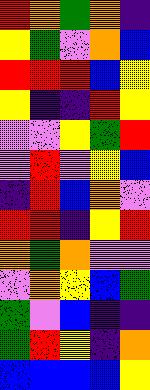[["red", "orange", "green", "orange", "indigo"], ["yellow", "green", "violet", "orange", "blue"], ["red", "red", "red", "blue", "yellow"], ["yellow", "indigo", "indigo", "red", "yellow"], ["violet", "violet", "yellow", "green", "red"], ["violet", "red", "violet", "yellow", "blue"], ["indigo", "red", "blue", "orange", "violet"], ["red", "red", "indigo", "yellow", "red"], ["orange", "green", "orange", "violet", "violet"], ["violet", "orange", "yellow", "blue", "green"], ["green", "violet", "blue", "indigo", "indigo"], ["green", "red", "yellow", "indigo", "orange"], ["blue", "blue", "blue", "blue", "yellow"]]